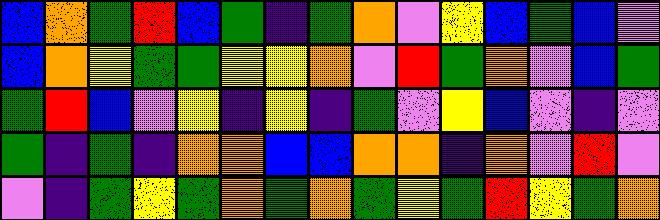[["blue", "orange", "green", "red", "blue", "green", "indigo", "green", "orange", "violet", "yellow", "blue", "green", "blue", "violet"], ["blue", "orange", "yellow", "green", "green", "yellow", "yellow", "orange", "violet", "red", "green", "orange", "violet", "blue", "green"], ["green", "red", "blue", "violet", "yellow", "indigo", "yellow", "indigo", "green", "violet", "yellow", "blue", "violet", "indigo", "violet"], ["green", "indigo", "green", "indigo", "orange", "orange", "blue", "blue", "orange", "orange", "indigo", "orange", "violet", "red", "violet"], ["violet", "indigo", "green", "yellow", "green", "orange", "green", "orange", "green", "yellow", "green", "red", "yellow", "green", "orange"]]